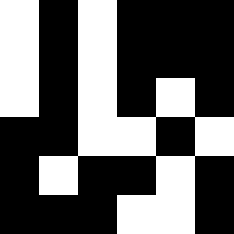[["white", "black", "white", "black", "black", "black"], ["white", "black", "white", "black", "black", "black"], ["white", "black", "white", "black", "white", "black"], ["black", "black", "white", "white", "black", "white"], ["black", "white", "black", "black", "white", "black"], ["black", "black", "black", "white", "white", "black"]]